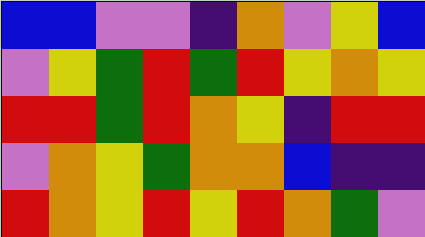[["blue", "blue", "violet", "violet", "indigo", "orange", "violet", "yellow", "blue"], ["violet", "yellow", "green", "red", "green", "red", "yellow", "orange", "yellow"], ["red", "red", "green", "red", "orange", "yellow", "indigo", "red", "red"], ["violet", "orange", "yellow", "green", "orange", "orange", "blue", "indigo", "indigo"], ["red", "orange", "yellow", "red", "yellow", "red", "orange", "green", "violet"]]